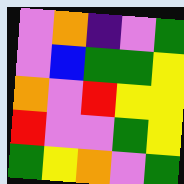[["violet", "orange", "indigo", "violet", "green"], ["violet", "blue", "green", "green", "yellow"], ["orange", "violet", "red", "yellow", "yellow"], ["red", "violet", "violet", "green", "yellow"], ["green", "yellow", "orange", "violet", "green"]]